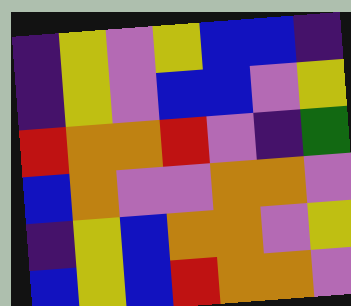[["indigo", "yellow", "violet", "yellow", "blue", "blue", "indigo"], ["indigo", "yellow", "violet", "blue", "blue", "violet", "yellow"], ["red", "orange", "orange", "red", "violet", "indigo", "green"], ["blue", "orange", "violet", "violet", "orange", "orange", "violet"], ["indigo", "yellow", "blue", "orange", "orange", "violet", "yellow"], ["blue", "yellow", "blue", "red", "orange", "orange", "violet"]]